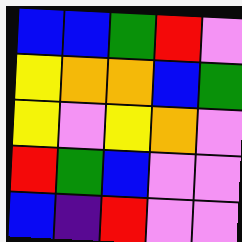[["blue", "blue", "green", "red", "violet"], ["yellow", "orange", "orange", "blue", "green"], ["yellow", "violet", "yellow", "orange", "violet"], ["red", "green", "blue", "violet", "violet"], ["blue", "indigo", "red", "violet", "violet"]]